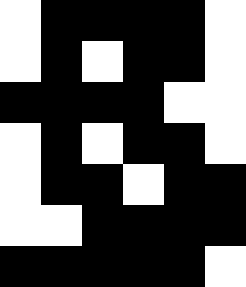[["white", "black", "black", "black", "black", "white"], ["white", "black", "white", "black", "black", "white"], ["black", "black", "black", "black", "white", "white"], ["white", "black", "white", "black", "black", "white"], ["white", "black", "black", "white", "black", "black"], ["white", "white", "black", "black", "black", "black"], ["black", "black", "black", "black", "black", "white"]]